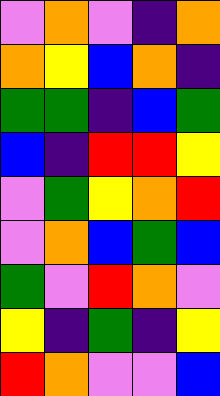[["violet", "orange", "violet", "indigo", "orange"], ["orange", "yellow", "blue", "orange", "indigo"], ["green", "green", "indigo", "blue", "green"], ["blue", "indigo", "red", "red", "yellow"], ["violet", "green", "yellow", "orange", "red"], ["violet", "orange", "blue", "green", "blue"], ["green", "violet", "red", "orange", "violet"], ["yellow", "indigo", "green", "indigo", "yellow"], ["red", "orange", "violet", "violet", "blue"]]